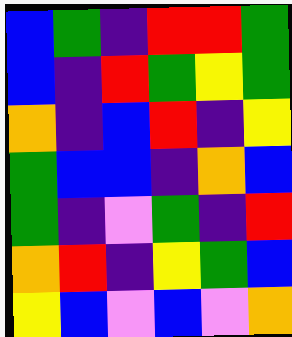[["blue", "green", "indigo", "red", "red", "green"], ["blue", "indigo", "red", "green", "yellow", "green"], ["orange", "indigo", "blue", "red", "indigo", "yellow"], ["green", "blue", "blue", "indigo", "orange", "blue"], ["green", "indigo", "violet", "green", "indigo", "red"], ["orange", "red", "indigo", "yellow", "green", "blue"], ["yellow", "blue", "violet", "blue", "violet", "orange"]]